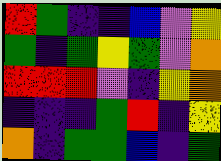[["red", "green", "indigo", "indigo", "blue", "violet", "yellow"], ["green", "indigo", "green", "yellow", "green", "violet", "orange"], ["red", "red", "red", "violet", "indigo", "yellow", "orange"], ["indigo", "indigo", "indigo", "green", "red", "indigo", "yellow"], ["orange", "indigo", "green", "green", "blue", "indigo", "green"]]